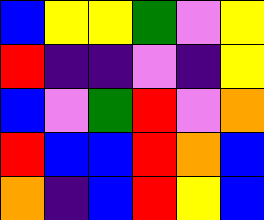[["blue", "yellow", "yellow", "green", "violet", "yellow"], ["red", "indigo", "indigo", "violet", "indigo", "yellow"], ["blue", "violet", "green", "red", "violet", "orange"], ["red", "blue", "blue", "red", "orange", "blue"], ["orange", "indigo", "blue", "red", "yellow", "blue"]]